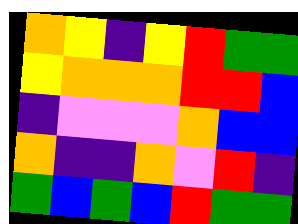[["orange", "yellow", "indigo", "yellow", "red", "green", "green"], ["yellow", "orange", "orange", "orange", "red", "red", "blue"], ["indigo", "violet", "violet", "violet", "orange", "blue", "blue"], ["orange", "indigo", "indigo", "orange", "violet", "red", "indigo"], ["green", "blue", "green", "blue", "red", "green", "green"]]